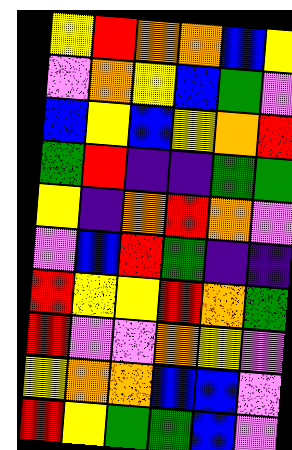[["yellow", "red", "orange", "orange", "blue", "yellow"], ["violet", "orange", "yellow", "blue", "green", "violet"], ["blue", "yellow", "blue", "yellow", "orange", "red"], ["green", "red", "indigo", "indigo", "green", "green"], ["yellow", "indigo", "orange", "red", "orange", "violet"], ["violet", "blue", "red", "green", "indigo", "indigo"], ["red", "yellow", "yellow", "red", "orange", "green"], ["red", "violet", "violet", "orange", "yellow", "violet"], ["yellow", "orange", "orange", "blue", "blue", "violet"], ["red", "yellow", "green", "green", "blue", "violet"]]